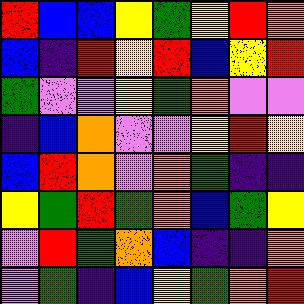[["red", "blue", "blue", "yellow", "green", "yellow", "red", "orange"], ["blue", "indigo", "red", "yellow", "red", "blue", "yellow", "red"], ["green", "violet", "violet", "yellow", "green", "orange", "violet", "violet"], ["indigo", "blue", "orange", "violet", "violet", "yellow", "red", "yellow"], ["blue", "red", "orange", "violet", "orange", "green", "indigo", "indigo"], ["yellow", "green", "red", "green", "orange", "blue", "green", "yellow"], ["violet", "red", "green", "orange", "blue", "indigo", "indigo", "orange"], ["violet", "green", "indigo", "blue", "yellow", "green", "orange", "red"]]